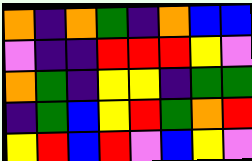[["orange", "indigo", "orange", "green", "indigo", "orange", "blue", "blue"], ["violet", "indigo", "indigo", "red", "red", "red", "yellow", "violet"], ["orange", "green", "indigo", "yellow", "yellow", "indigo", "green", "green"], ["indigo", "green", "blue", "yellow", "red", "green", "orange", "red"], ["yellow", "red", "blue", "red", "violet", "blue", "yellow", "violet"]]